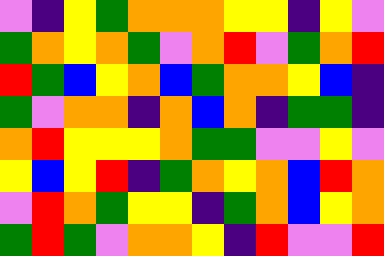[["violet", "indigo", "yellow", "green", "orange", "orange", "orange", "yellow", "yellow", "indigo", "yellow", "violet"], ["green", "orange", "yellow", "orange", "green", "violet", "orange", "red", "violet", "green", "orange", "red"], ["red", "green", "blue", "yellow", "orange", "blue", "green", "orange", "orange", "yellow", "blue", "indigo"], ["green", "violet", "orange", "orange", "indigo", "orange", "blue", "orange", "indigo", "green", "green", "indigo"], ["orange", "red", "yellow", "yellow", "yellow", "orange", "green", "green", "violet", "violet", "yellow", "violet"], ["yellow", "blue", "yellow", "red", "indigo", "green", "orange", "yellow", "orange", "blue", "red", "orange"], ["violet", "red", "orange", "green", "yellow", "yellow", "indigo", "green", "orange", "blue", "yellow", "orange"], ["green", "red", "green", "violet", "orange", "orange", "yellow", "indigo", "red", "violet", "violet", "red"]]